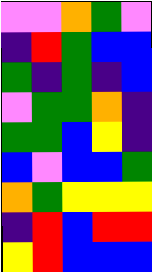[["violet", "violet", "orange", "green", "violet"], ["indigo", "red", "green", "blue", "blue"], ["green", "indigo", "green", "indigo", "blue"], ["violet", "green", "green", "orange", "indigo"], ["green", "green", "blue", "yellow", "indigo"], ["blue", "violet", "blue", "blue", "green"], ["orange", "green", "yellow", "yellow", "yellow"], ["indigo", "red", "blue", "red", "red"], ["yellow", "red", "blue", "blue", "blue"]]